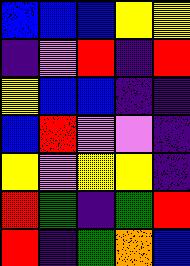[["blue", "blue", "blue", "yellow", "yellow"], ["indigo", "violet", "red", "indigo", "red"], ["yellow", "blue", "blue", "indigo", "indigo"], ["blue", "red", "violet", "violet", "indigo"], ["yellow", "violet", "yellow", "yellow", "indigo"], ["red", "green", "indigo", "green", "red"], ["red", "indigo", "green", "orange", "blue"]]